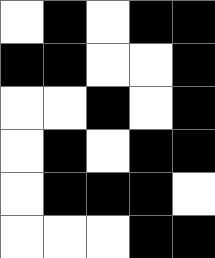[["white", "black", "white", "black", "black"], ["black", "black", "white", "white", "black"], ["white", "white", "black", "white", "black"], ["white", "black", "white", "black", "black"], ["white", "black", "black", "black", "white"], ["white", "white", "white", "black", "black"]]